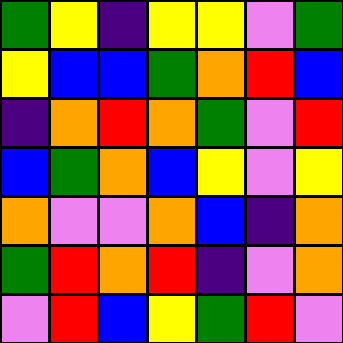[["green", "yellow", "indigo", "yellow", "yellow", "violet", "green"], ["yellow", "blue", "blue", "green", "orange", "red", "blue"], ["indigo", "orange", "red", "orange", "green", "violet", "red"], ["blue", "green", "orange", "blue", "yellow", "violet", "yellow"], ["orange", "violet", "violet", "orange", "blue", "indigo", "orange"], ["green", "red", "orange", "red", "indigo", "violet", "orange"], ["violet", "red", "blue", "yellow", "green", "red", "violet"]]